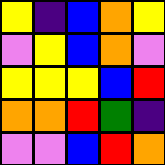[["yellow", "indigo", "blue", "orange", "yellow"], ["violet", "yellow", "blue", "orange", "violet"], ["yellow", "yellow", "yellow", "blue", "red"], ["orange", "orange", "red", "green", "indigo"], ["violet", "violet", "blue", "red", "orange"]]